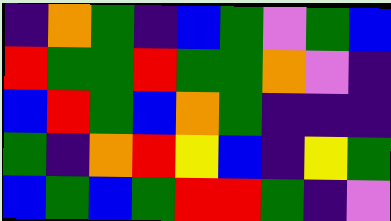[["indigo", "orange", "green", "indigo", "blue", "green", "violet", "green", "blue"], ["red", "green", "green", "red", "green", "green", "orange", "violet", "indigo"], ["blue", "red", "green", "blue", "orange", "green", "indigo", "indigo", "indigo"], ["green", "indigo", "orange", "red", "yellow", "blue", "indigo", "yellow", "green"], ["blue", "green", "blue", "green", "red", "red", "green", "indigo", "violet"]]